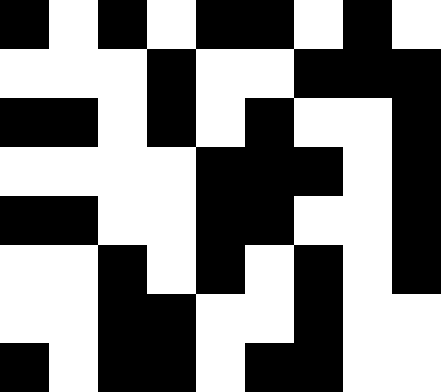[["black", "white", "black", "white", "black", "black", "white", "black", "white"], ["white", "white", "white", "black", "white", "white", "black", "black", "black"], ["black", "black", "white", "black", "white", "black", "white", "white", "black"], ["white", "white", "white", "white", "black", "black", "black", "white", "black"], ["black", "black", "white", "white", "black", "black", "white", "white", "black"], ["white", "white", "black", "white", "black", "white", "black", "white", "black"], ["white", "white", "black", "black", "white", "white", "black", "white", "white"], ["black", "white", "black", "black", "white", "black", "black", "white", "white"]]